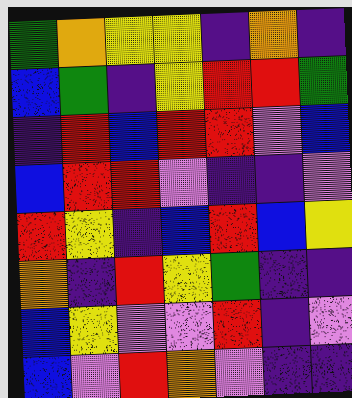[["green", "orange", "yellow", "yellow", "indigo", "orange", "indigo"], ["blue", "green", "indigo", "yellow", "red", "red", "green"], ["indigo", "red", "blue", "red", "red", "violet", "blue"], ["blue", "red", "red", "violet", "indigo", "indigo", "violet"], ["red", "yellow", "indigo", "blue", "red", "blue", "yellow"], ["orange", "indigo", "red", "yellow", "green", "indigo", "indigo"], ["blue", "yellow", "violet", "violet", "red", "indigo", "violet"], ["blue", "violet", "red", "orange", "violet", "indigo", "indigo"]]